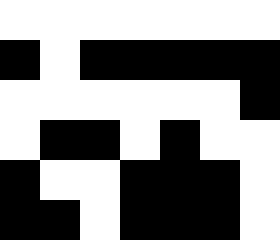[["white", "white", "white", "white", "white", "white", "white"], ["black", "white", "black", "black", "black", "black", "black"], ["white", "white", "white", "white", "white", "white", "black"], ["white", "black", "black", "white", "black", "white", "white"], ["black", "white", "white", "black", "black", "black", "white"], ["black", "black", "white", "black", "black", "black", "white"]]